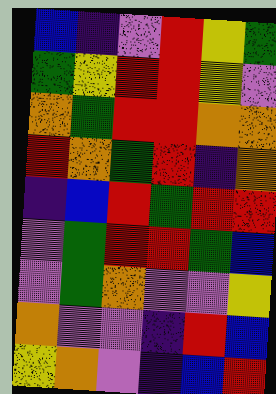[["blue", "indigo", "violet", "red", "yellow", "green"], ["green", "yellow", "red", "red", "yellow", "violet"], ["orange", "green", "red", "red", "orange", "orange"], ["red", "orange", "green", "red", "indigo", "orange"], ["indigo", "blue", "red", "green", "red", "red"], ["violet", "green", "red", "red", "green", "blue"], ["violet", "green", "orange", "violet", "violet", "yellow"], ["orange", "violet", "violet", "indigo", "red", "blue"], ["yellow", "orange", "violet", "indigo", "blue", "red"]]